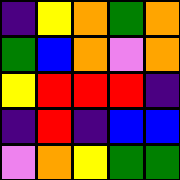[["indigo", "yellow", "orange", "green", "orange"], ["green", "blue", "orange", "violet", "orange"], ["yellow", "red", "red", "red", "indigo"], ["indigo", "red", "indigo", "blue", "blue"], ["violet", "orange", "yellow", "green", "green"]]